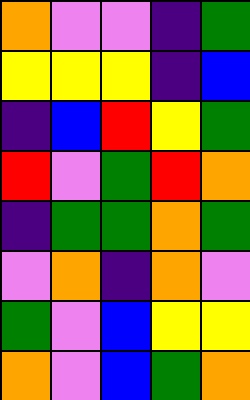[["orange", "violet", "violet", "indigo", "green"], ["yellow", "yellow", "yellow", "indigo", "blue"], ["indigo", "blue", "red", "yellow", "green"], ["red", "violet", "green", "red", "orange"], ["indigo", "green", "green", "orange", "green"], ["violet", "orange", "indigo", "orange", "violet"], ["green", "violet", "blue", "yellow", "yellow"], ["orange", "violet", "blue", "green", "orange"]]